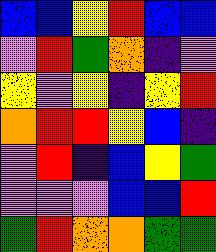[["blue", "blue", "yellow", "red", "blue", "blue"], ["violet", "red", "green", "orange", "indigo", "violet"], ["yellow", "violet", "yellow", "indigo", "yellow", "red"], ["orange", "red", "red", "yellow", "blue", "indigo"], ["violet", "red", "indigo", "blue", "yellow", "green"], ["violet", "violet", "violet", "blue", "blue", "red"], ["green", "red", "orange", "orange", "green", "green"]]